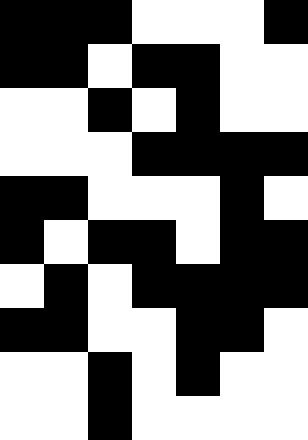[["black", "black", "black", "white", "white", "white", "black"], ["black", "black", "white", "black", "black", "white", "white"], ["white", "white", "black", "white", "black", "white", "white"], ["white", "white", "white", "black", "black", "black", "black"], ["black", "black", "white", "white", "white", "black", "white"], ["black", "white", "black", "black", "white", "black", "black"], ["white", "black", "white", "black", "black", "black", "black"], ["black", "black", "white", "white", "black", "black", "white"], ["white", "white", "black", "white", "black", "white", "white"], ["white", "white", "black", "white", "white", "white", "white"]]